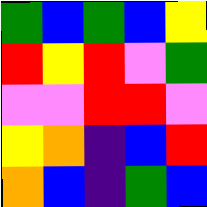[["green", "blue", "green", "blue", "yellow"], ["red", "yellow", "red", "violet", "green"], ["violet", "violet", "red", "red", "violet"], ["yellow", "orange", "indigo", "blue", "red"], ["orange", "blue", "indigo", "green", "blue"]]